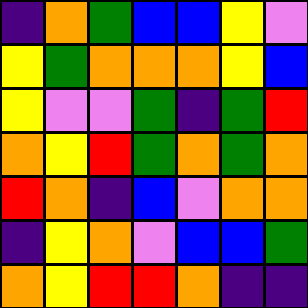[["indigo", "orange", "green", "blue", "blue", "yellow", "violet"], ["yellow", "green", "orange", "orange", "orange", "yellow", "blue"], ["yellow", "violet", "violet", "green", "indigo", "green", "red"], ["orange", "yellow", "red", "green", "orange", "green", "orange"], ["red", "orange", "indigo", "blue", "violet", "orange", "orange"], ["indigo", "yellow", "orange", "violet", "blue", "blue", "green"], ["orange", "yellow", "red", "red", "orange", "indigo", "indigo"]]